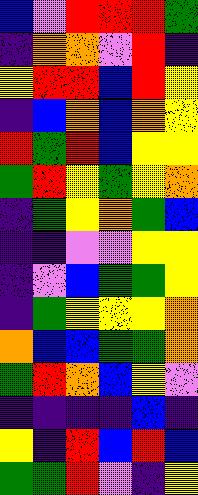[["blue", "violet", "red", "red", "red", "green"], ["indigo", "orange", "orange", "violet", "red", "indigo"], ["yellow", "red", "red", "blue", "red", "yellow"], ["indigo", "blue", "orange", "blue", "orange", "yellow"], ["red", "green", "red", "blue", "yellow", "yellow"], ["green", "red", "yellow", "green", "yellow", "orange"], ["indigo", "green", "yellow", "orange", "green", "blue"], ["indigo", "indigo", "violet", "violet", "yellow", "yellow"], ["indigo", "violet", "blue", "green", "green", "yellow"], ["indigo", "green", "yellow", "yellow", "yellow", "orange"], ["orange", "blue", "blue", "green", "green", "orange"], ["green", "red", "orange", "blue", "yellow", "violet"], ["indigo", "indigo", "indigo", "indigo", "blue", "indigo"], ["yellow", "indigo", "red", "blue", "red", "blue"], ["green", "green", "red", "violet", "indigo", "yellow"]]